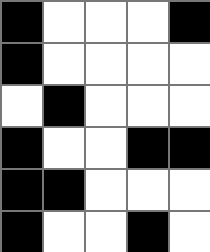[["black", "white", "white", "white", "black"], ["black", "white", "white", "white", "white"], ["white", "black", "white", "white", "white"], ["black", "white", "white", "black", "black"], ["black", "black", "white", "white", "white"], ["black", "white", "white", "black", "white"]]